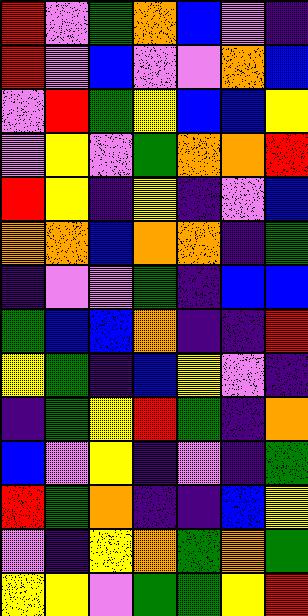[["red", "violet", "green", "orange", "blue", "violet", "indigo"], ["red", "violet", "blue", "violet", "violet", "orange", "blue"], ["violet", "red", "green", "yellow", "blue", "blue", "yellow"], ["violet", "yellow", "violet", "green", "orange", "orange", "red"], ["red", "yellow", "indigo", "yellow", "indigo", "violet", "blue"], ["orange", "orange", "blue", "orange", "orange", "indigo", "green"], ["indigo", "violet", "violet", "green", "indigo", "blue", "blue"], ["green", "blue", "blue", "orange", "indigo", "indigo", "red"], ["yellow", "green", "indigo", "blue", "yellow", "violet", "indigo"], ["indigo", "green", "yellow", "red", "green", "indigo", "orange"], ["blue", "violet", "yellow", "indigo", "violet", "indigo", "green"], ["red", "green", "orange", "indigo", "indigo", "blue", "yellow"], ["violet", "indigo", "yellow", "orange", "green", "orange", "green"], ["yellow", "yellow", "violet", "green", "green", "yellow", "red"]]